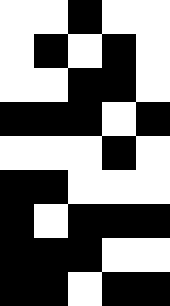[["white", "white", "black", "white", "white"], ["white", "black", "white", "black", "white"], ["white", "white", "black", "black", "white"], ["black", "black", "black", "white", "black"], ["white", "white", "white", "black", "white"], ["black", "black", "white", "white", "white"], ["black", "white", "black", "black", "black"], ["black", "black", "black", "white", "white"], ["black", "black", "white", "black", "black"]]